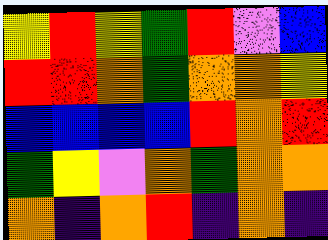[["yellow", "red", "yellow", "green", "red", "violet", "blue"], ["red", "red", "orange", "green", "orange", "orange", "yellow"], ["blue", "blue", "blue", "blue", "red", "orange", "red"], ["green", "yellow", "violet", "orange", "green", "orange", "orange"], ["orange", "indigo", "orange", "red", "indigo", "orange", "indigo"]]